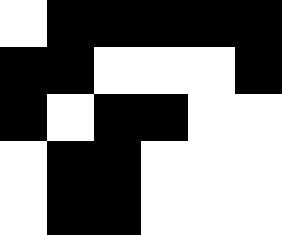[["white", "black", "black", "black", "black", "black"], ["black", "black", "white", "white", "white", "black"], ["black", "white", "black", "black", "white", "white"], ["white", "black", "black", "white", "white", "white"], ["white", "black", "black", "white", "white", "white"]]